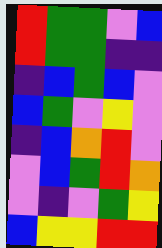[["red", "green", "green", "violet", "blue"], ["red", "green", "green", "indigo", "indigo"], ["indigo", "blue", "green", "blue", "violet"], ["blue", "green", "violet", "yellow", "violet"], ["indigo", "blue", "orange", "red", "violet"], ["violet", "blue", "green", "red", "orange"], ["violet", "indigo", "violet", "green", "yellow"], ["blue", "yellow", "yellow", "red", "red"]]